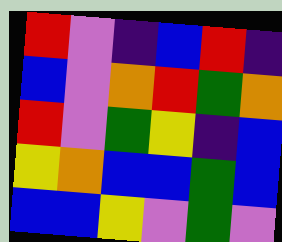[["red", "violet", "indigo", "blue", "red", "indigo"], ["blue", "violet", "orange", "red", "green", "orange"], ["red", "violet", "green", "yellow", "indigo", "blue"], ["yellow", "orange", "blue", "blue", "green", "blue"], ["blue", "blue", "yellow", "violet", "green", "violet"]]